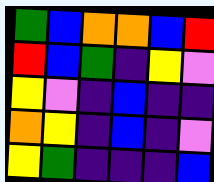[["green", "blue", "orange", "orange", "blue", "red"], ["red", "blue", "green", "indigo", "yellow", "violet"], ["yellow", "violet", "indigo", "blue", "indigo", "indigo"], ["orange", "yellow", "indigo", "blue", "indigo", "violet"], ["yellow", "green", "indigo", "indigo", "indigo", "blue"]]